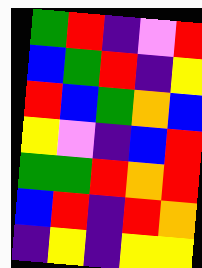[["green", "red", "indigo", "violet", "red"], ["blue", "green", "red", "indigo", "yellow"], ["red", "blue", "green", "orange", "blue"], ["yellow", "violet", "indigo", "blue", "red"], ["green", "green", "red", "orange", "red"], ["blue", "red", "indigo", "red", "orange"], ["indigo", "yellow", "indigo", "yellow", "yellow"]]